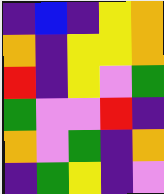[["indigo", "blue", "indigo", "yellow", "orange"], ["orange", "indigo", "yellow", "yellow", "orange"], ["red", "indigo", "yellow", "violet", "green"], ["green", "violet", "violet", "red", "indigo"], ["orange", "violet", "green", "indigo", "orange"], ["indigo", "green", "yellow", "indigo", "violet"]]